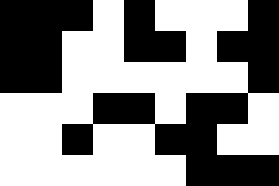[["black", "black", "black", "white", "black", "white", "white", "white", "black"], ["black", "black", "white", "white", "black", "black", "white", "black", "black"], ["black", "black", "white", "white", "white", "white", "white", "white", "black"], ["white", "white", "white", "black", "black", "white", "black", "black", "white"], ["white", "white", "black", "white", "white", "black", "black", "white", "white"], ["white", "white", "white", "white", "white", "white", "black", "black", "black"]]